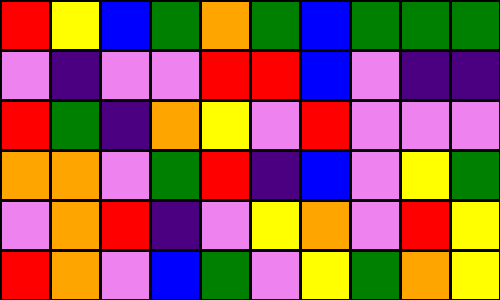[["red", "yellow", "blue", "green", "orange", "green", "blue", "green", "green", "green"], ["violet", "indigo", "violet", "violet", "red", "red", "blue", "violet", "indigo", "indigo"], ["red", "green", "indigo", "orange", "yellow", "violet", "red", "violet", "violet", "violet"], ["orange", "orange", "violet", "green", "red", "indigo", "blue", "violet", "yellow", "green"], ["violet", "orange", "red", "indigo", "violet", "yellow", "orange", "violet", "red", "yellow"], ["red", "orange", "violet", "blue", "green", "violet", "yellow", "green", "orange", "yellow"]]